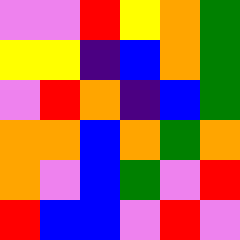[["violet", "violet", "red", "yellow", "orange", "green"], ["yellow", "yellow", "indigo", "blue", "orange", "green"], ["violet", "red", "orange", "indigo", "blue", "green"], ["orange", "orange", "blue", "orange", "green", "orange"], ["orange", "violet", "blue", "green", "violet", "red"], ["red", "blue", "blue", "violet", "red", "violet"]]